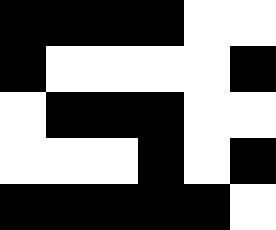[["black", "black", "black", "black", "white", "white"], ["black", "white", "white", "white", "white", "black"], ["white", "black", "black", "black", "white", "white"], ["white", "white", "white", "black", "white", "black"], ["black", "black", "black", "black", "black", "white"]]